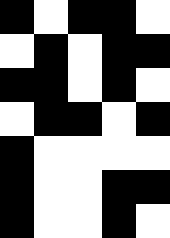[["black", "white", "black", "black", "white"], ["white", "black", "white", "black", "black"], ["black", "black", "white", "black", "white"], ["white", "black", "black", "white", "black"], ["black", "white", "white", "white", "white"], ["black", "white", "white", "black", "black"], ["black", "white", "white", "black", "white"]]